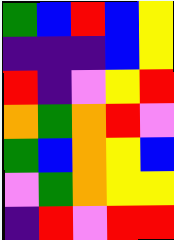[["green", "blue", "red", "blue", "yellow"], ["indigo", "indigo", "indigo", "blue", "yellow"], ["red", "indigo", "violet", "yellow", "red"], ["orange", "green", "orange", "red", "violet"], ["green", "blue", "orange", "yellow", "blue"], ["violet", "green", "orange", "yellow", "yellow"], ["indigo", "red", "violet", "red", "red"]]